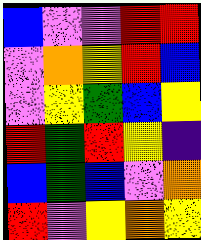[["blue", "violet", "violet", "red", "red"], ["violet", "orange", "yellow", "red", "blue"], ["violet", "yellow", "green", "blue", "yellow"], ["red", "green", "red", "yellow", "indigo"], ["blue", "green", "blue", "violet", "orange"], ["red", "violet", "yellow", "orange", "yellow"]]